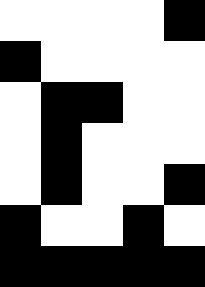[["white", "white", "white", "white", "black"], ["black", "white", "white", "white", "white"], ["white", "black", "black", "white", "white"], ["white", "black", "white", "white", "white"], ["white", "black", "white", "white", "black"], ["black", "white", "white", "black", "white"], ["black", "black", "black", "black", "black"]]